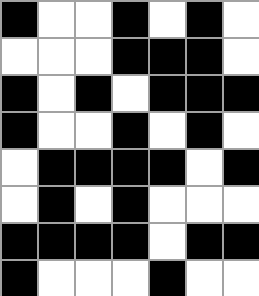[["black", "white", "white", "black", "white", "black", "white"], ["white", "white", "white", "black", "black", "black", "white"], ["black", "white", "black", "white", "black", "black", "black"], ["black", "white", "white", "black", "white", "black", "white"], ["white", "black", "black", "black", "black", "white", "black"], ["white", "black", "white", "black", "white", "white", "white"], ["black", "black", "black", "black", "white", "black", "black"], ["black", "white", "white", "white", "black", "white", "white"]]